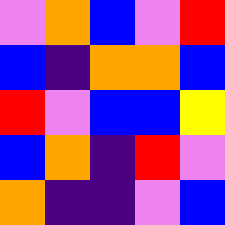[["violet", "orange", "blue", "violet", "red"], ["blue", "indigo", "orange", "orange", "blue"], ["red", "violet", "blue", "blue", "yellow"], ["blue", "orange", "indigo", "red", "violet"], ["orange", "indigo", "indigo", "violet", "blue"]]